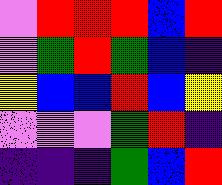[["violet", "red", "red", "red", "blue", "red"], ["violet", "green", "red", "green", "blue", "indigo"], ["yellow", "blue", "blue", "red", "blue", "yellow"], ["violet", "violet", "violet", "green", "red", "indigo"], ["indigo", "indigo", "indigo", "green", "blue", "red"]]